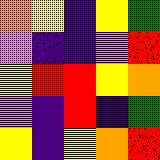[["orange", "yellow", "indigo", "yellow", "green"], ["violet", "indigo", "indigo", "violet", "red"], ["yellow", "red", "red", "yellow", "orange"], ["violet", "indigo", "red", "indigo", "green"], ["yellow", "indigo", "yellow", "orange", "red"]]